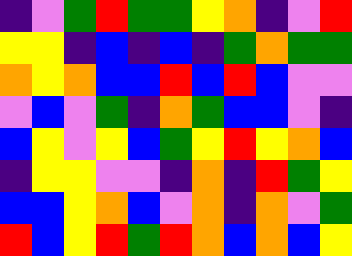[["indigo", "violet", "green", "red", "green", "green", "yellow", "orange", "indigo", "violet", "red"], ["yellow", "yellow", "indigo", "blue", "indigo", "blue", "indigo", "green", "orange", "green", "green"], ["orange", "yellow", "orange", "blue", "blue", "red", "blue", "red", "blue", "violet", "violet"], ["violet", "blue", "violet", "green", "indigo", "orange", "green", "blue", "blue", "violet", "indigo"], ["blue", "yellow", "violet", "yellow", "blue", "green", "yellow", "red", "yellow", "orange", "blue"], ["indigo", "yellow", "yellow", "violet", "violet", "indigo", "orange", "indigo", "red", "green", "yellow"], ["blue", "blue", "yellow", "orange", "blue", "violet", "orange", "indigo", "orange", "violet", "green"], ["red", "blue", "yellow", "red", "green", "red", "orange", "blue", "orange", "blue", "yellow"]]